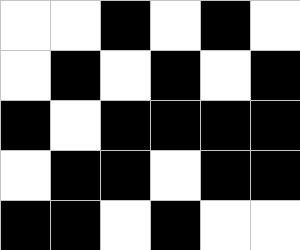[["white", "white", "black", "white", "black", "white"], ["white", "black", "white", "black", "white", "black"], ["black", "white", "black", "black", "black", "black"], ["white", "black", "black", "white", "black", "black"], ["black", "black", "white", "black", "white", "white"]]